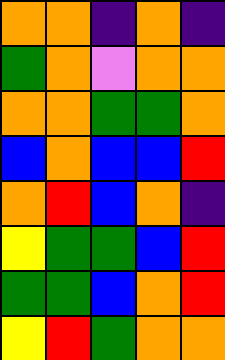[["orange", "orange", "indigo", "orange", "indigo"], ["green", "orange", "violet", "orange", "orange"], ["orange", "orange", "green", "green", "orange"], ["blue", "orange", "blue", "blue", "red"], ["orange", "red", "blue", "orange", "indigo"], ["yellow", "green", "green", "blue", "red"], ["green", "green", "blue", "orange", "red"], ["yellow", "red", "green", "orange", "orange"]]